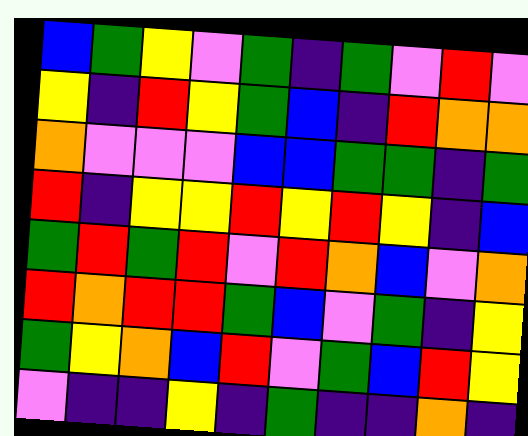[["blue", "green", "yellow", "violet", "green", "indigo", "green", "violet", "red", "violet"], ["yellow", "indigo", "red", "yellow", "green", "blue", "indigo", "red", "orange", "orange"], ["orange", "violet", "violet", "violet", "blue", "blue", "green", "green", "indigo", "green"], ["red", "indigo", "yellow", "yellow", "red", "yellow", "red", "yellow", "indigo", "blue"], ["green", "red", "green", "red", "violet", "red", "orange", "blue", "violet", "orange"], ["red", "orange", "red", "red", "green", "blue", "violet", "green", "indigo", "yellow"], ["green", "yellow", "orange", "blue", "red", "violet", "green", "blue", "red", "yellow"], ["violet", "indigo", "indigo", "yellow", "indigo", "green", "indigo", "indigo", "orange", "indigo"]]